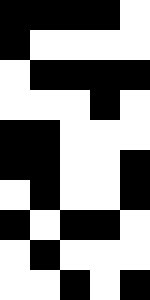[["black", "black", "black", "black", "white"], ["black", "white", "white", "white", "white"], ["white", "black", "black", "black", "black"], ["white", "white", "white", "black", "white"], ["black", "black", "white", "white", "white"], ["black", "black", "white", "white", "black"], ["white", "black", "white", "white", "black"], ["black", "white", "black", "black", "white"], ["white", "black", "white", "white", "white"], ["white", "white", "black", "white", "black"]]